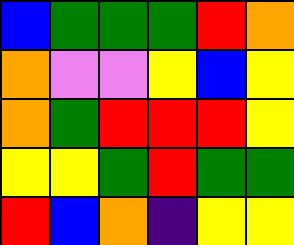[["blue", "green", "green", "green", "red", "orange"], ["orange", "violet", "violet", "yellow", "blue", "yellow"], ["orange", "green", "red", "red", "red", "yellow"], ["yellow", "yellow", "green", "red", "green", "green"], ["red", "blue", "orange", "indigo", "yellow", "yellow"]]